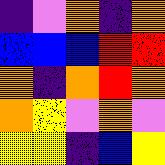[["indigo", "violet", "orange", "indigo", "orange"], ["blue", "blue", "blue", "red", "red"], ["orange", "indigo", "orange", "red", "orange"], ["orange", "yellow", "violet", "orange", "violet"], ["yellow", "yellow", "indigo", "blue", "yellow"]]